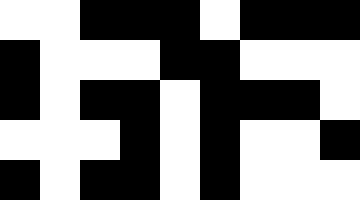[["white", "white", "black", "black", "black", "white", "black", "black", "black"], ["black", "white", "white", "white", "black", "black", "white", "white", "white"], ["black", "white", "black", "black", "white", "black", "black", "black", "white"], ["white", "white", "white", "black", "white", "black", "white", "white", "black"], ["black", "white", "black", "black", "white", "black", "white", "white", "white"]]